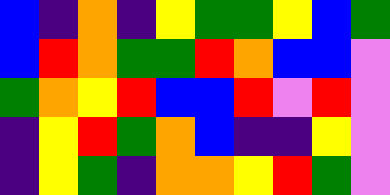[["blue", "indigo", "orange", "indigo", "yellow", "green", "green", "yellow", "blue", "green"], ["blue", "red", "orange", "green", "green", "red", "orange", "blue", "blue", "violet"], ["green", "orange", "yellow", "red", "blue", "blue", "red", "violet", "red", "violet"], ["indigo", "yellow", "red", "green", "orange", "blue", "indigo", "indigo", "yellow", "violet"], ["indigo", "yellow", "green", "indigo", "orange", "orange", "yellow", "red", "green", "violet"]]